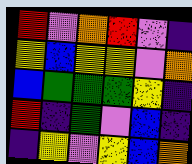[["red", "violet", "orange", "red", "violet", "indigo"], ["yellow", "blue", "yellow", "yellow", "violet", "orange"], ["blue", "green", "green", "green", "yellow", "indigo"], ["red", "indigo", "green", "violet", "blue", "indigo"], ["indigo", "yellow", "violet", "yellow", "blue", "orange"]]